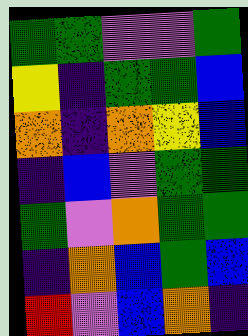[["green", "green", "violet", "violet", "green"], ["yellow", "indigo", "green", "green", "blue"], ["orange", "indigo", "orange", "yellow", "blue"], ["indigo", "blue", "violet", "green", "green"], ["green", "violet", "orange", "green", "green"], ["indigo", "orange", "blue", "green", "blue"], ["red", "violet", "blue", "orange", "indigo"]]